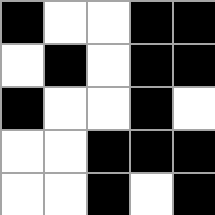[["black", "white", "white", "black", "black"], ["white", "black", "white", "black", "black"], ["black", "white", "white", "black", "white"], ["white", "white", "black", "black", "black"], ["white", "white", "black", "white", "black"]]